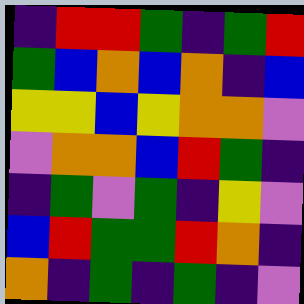[["indigo", "red", "red", "green", "indigo", "green", "red"], ["green", "blue", "orange", "blue", "orange", "indigo", "blue"], ["yellow", "yellow", "blue", "yellow", "orange", "orange", "violet"], ["violet", "orange", "orange", "blue", "red", "green", "indigo"], ["indigo", "green", "violet", "green", "indigo", "yellow", "violet"], ["blue", "red", "green", "green", "red", "orange", "indigo"], ["orange", "indigo", "green", "indigo", "green", "indigo", "violet"]]